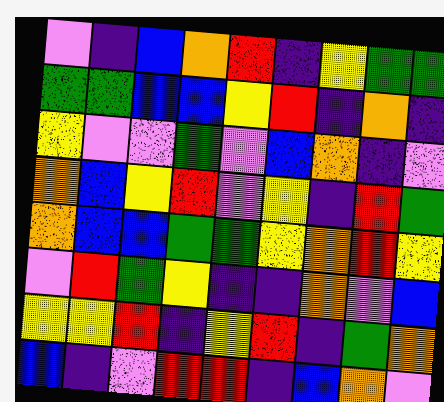[["violet", "indigo", "blue", "orange", "red", "indigo", "yellow", "green", "green"], ["green", "green", "blue", "blue", "yellow", "red", "indigo", "orange", "indigo"], ["yellow", "violet", "violet", "green", "violet", "blue", "orange", "indigo", "violet"], ["orange", "blue", "yellow", "red", "violet", "yellow", "indigo", "red", "green"], ["orange", "blue", "blue", "green", "green", "yellow", "orange", "red", "yellow"], ["violet", "red", "green", "yellow", "indigo", "indigo", "orange", "violet", "blue"], ["yellow", "yellow", "red", "indigo", "yellow", "red", "indigo", "green", "orange"], ["blue", "indigo", "violet", "red", "red", "indigo", "blue", "orange", "violet"]]